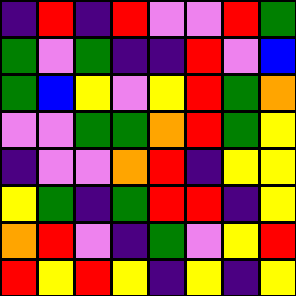[["indigo", "red", "indigo", "red", "violet", "violet", "red", "green"], ["green", "violet", "green", "indigo", "indigo", "red", "violet", "blue"], ["green", "blue", "yellow", "violet", "yellow", "red", "green", "orange"], ["violet", "violet", "green", "green", "orange", "red", "green", "yellow"], ["indigo", "violet", "violet", "orange", "red", "indigo", "yellow", "yellow"], ["yellow", "green", "indigo", "green", "red", "red", "indigo", "yellow"], ["orange", "red", "violet", "indigo", "green", "violet", "yellow", "red"], ["red", "yellow", "red", "yellow", "indigo", "yellow", "indigo", "yellow"]]